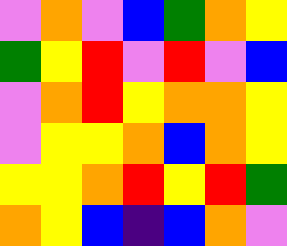[["violet", "orange", "violet", "blue", "green", "orange", "yellow"], ["green", "yellow", "red", "violet", "red", "violet", "blue"], ["violet", "orange", "red", "yellow", "orange", "orange", "yellow"], ["violet", "yellow", "yellow", "orange", "blue", "orange", "yellow"], ["yellow", "yellow", "orange", "red", "yellow", "red", "green"], ["orange", "yellow", "blue", "indigo", "blue", "orange", "violet"]]